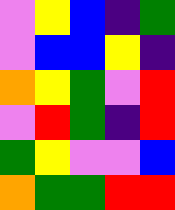[["violet", "yellow", "blue", "indigo", "green"], ["violet", "blue", "blue", "yellow", "indigo"], ["orange", "yellow", "green", "violet", "red"], ["violet", "red", "green", "indigo", "red"], ["green", "yellow", "violet", "violet", "blue"], ["orange", "green", "green", "red", "red"]]